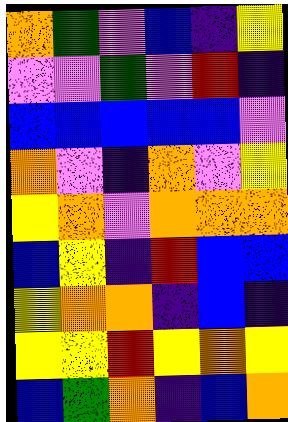[["orange", "green", "violet", "blue", "indigo", "yellow"], ["violet", "violet", "green", "violet", "red", "indigo"], ["blue", "blue", "blue", "blue", "blue", "violet"], ["orange", "violet", "indigo", "orange", "violet", "yellow"], ["yellow", "orange", "violet", "orange", "orange", "orange"], ["blue", "yellow", "indigo", "red", "blue", "blue"], ["yellow", "orange", "orange", "indigo", "blue", "indigo"], ["yellow", "yellow", "red", "yellow", "orange", "yellow"], ["blue", "green", "orange", "indigo", "blue", "orange"]]